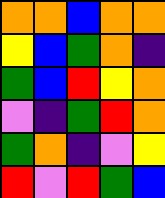[["orange", "orange", "blue", "orange", "orange"], ["yellow", "blue", "green", "orange", "indigo"], ["green", "blue", "red", "yellow", "orange"], ["violet", "indigo", "green", "red", "orange"], ["green", "orange", "indigo", "violet", "yellow"], ["red", "violet", "red", "green", "blue"]]